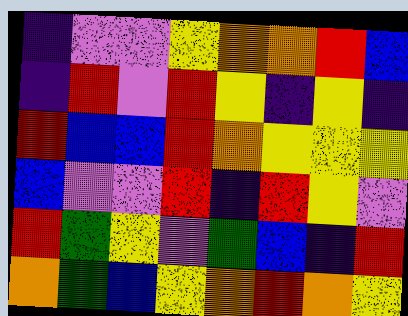[["indigo", "violet", "violet", "yellow", "orange", "orange", "red", "blue"], ["indigo", "red", "violet", "red", "yellow", "indigo", "yellow", "indigo"], ["red", "blue", "blue", "red", "orange", "yellow", "yellow", "yellow"], ["blue", "violet", "violet", "red", "indigo", "red", "yellow", "violet"], ["red", "green", "yellow", "violet", "green", "blue", "indigo", "red"], ["orange", "green", "blue", "yellow", "orange", "red", "orange", "yellow"]]